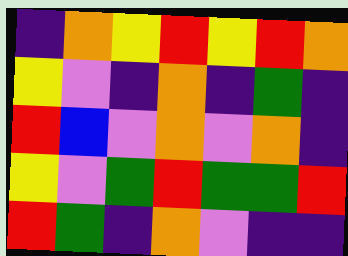[["indigo", "orange", "yellow", "red", "yellow", "red", "orange"], ["yellow", "violet", "indigo", "orange", "indigo", "green", "indigo"], ["red", "blue", "violet", "orange", "violet", "orange", "indigo"], ["yellow", "violet", "green", "red", "green", "green", "red"], ["red", "green", "indigo", "orange", "violet", "indigo", "indigo"]]